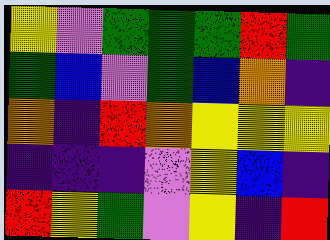[["yellow", "violet", "green", "green", "green", "red", "green"], ["green", "blue", "violet", "green", "blue", "orange", "indigo"], ["orange", "indigo", "red", "orange", "yellow", "yellow", "yellow"], ["indigo", "indigo", "indigo", "violet", "yellow", "blue", "indigo"], ["red", "yellow", "green", "violet", "yellow", "indigo", "red"]]